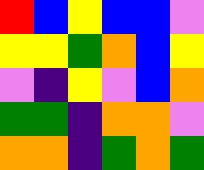[["red", "blue", "yellow", "blue", "blue", "violet"], ["yellow", "yellow", "green", "orange", "blue", "yellow"], ["violet", "indigo", "yellow", "violet", "blue", "orange"], ["green", "green", "indigo", "orange", "orange", "violet"], ["orange", "orange", "indigo", "green", "orange", "green"]]